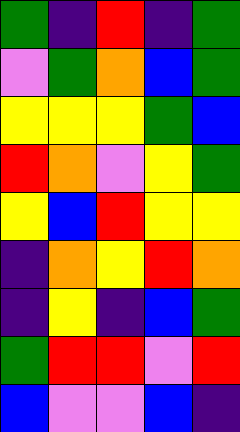[["green", "indigo", "red", "indigo", "green"], ["violet", "green", "orange", "blue", "green"], ["yellow", "yellow", "yellow", "green", "blue"], ["red", "orange", "violet", "yellow", "green"], ["yellow", "blue", "red", "yellow", "yellow"], ["indigo", "orange", "yellow", "red", "orange"], ["indigo", "yellow", "indigo", "blue", "green"], ["green", "red", "red", "violet", "red"], ["blue", "violet", "violet", "blue", "indigo"]]